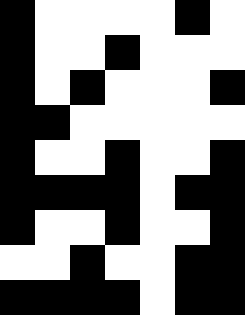[["black", "white", "white", "white", "white", "black", "white"], ["black", "white", "white", "black", "white", "white", "white"], ["black", "white", "black", "white", "white", "white", "black"], ["black", "black", "white", "white", "white", "white", "white"], ["black", "white", "white", "black", "white", "white", "black"], ["black", "black", "black", "black", "white", "black", "black"], ["black", "white", "white", "black", "white", "white", "black"], ["white", "white", "black", "white", "white", "black", "black"], ["black", "black", "black", "black", "white", "black", "black"]]